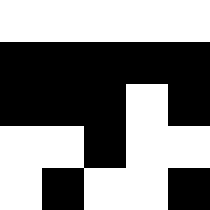[["white", "white", "white", "white", "white"], ["black", "black", "black", "black", "black"], ["black", "black", "black", "white", "black"], ["white", "white", "black", "white", "white"], ["white", "black", "white", "white", "black"]]